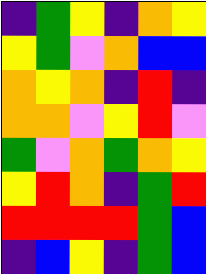[["indigo", "green", "yellow", "indigo", "orange", "yellow"], ["yellow", "green", "violet", "orange", "blue", "blue"], ["orange", "yellow", "orange", "indigo", "red", "indigo"], ["orange", "orange", "violet", "yellow", "red", "violet"], ["green", "violet", "orange", "green", "orange", "yellow"], ["yellow", "red", "orange", "indigo", "green", "red"], ["red", "red", "red", "red", "green", "blue"], ["indigo", "blue", "yellow", "indigo", "green", "blue"]]